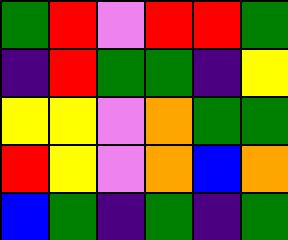[["green", "red", "violet", "red", "red", "green"], ["indigo", "red", "green", "green", "indigo", "yellow"], ["yellow", "yellow", "violet", "orange", "green", "green"], ["red", "yellow", "violet", "orange", "blue", "orange"], ["blue", "green", "indigo", "green", "indigo", "green"]]